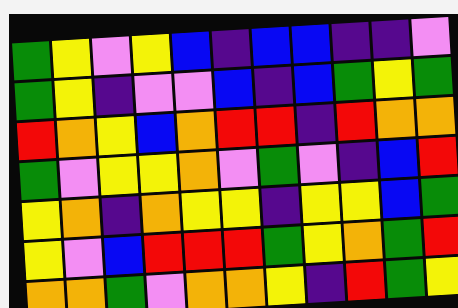[["green", "yellow", "violet", "yellow", "blue", "indigo", "blue", "blue", "indigo", "indigo", "violet"], ["green", "yellow", "indigo", "violet", "violet", "blue", "indigo", "blue", "green", "yellow", "green"], ["red", "orange", "yellow", "blue", "orange", "red", "red", "indigo", "red", "orange", "orange"], ["green", "violet", "yellow", "yellow", "orange", "violet", "green", "violet", "indigo", "blue", "red"], ["yellow", "orange", "indigo", "orange", "yellow", "yellow", "indigo", "yellow", "yellow", "blue", "green"], ["yellow", "violet", "blue", "red", "red", "red", "green", "yellow", "orange", "green", "red"], ["orange", "orange", "green", "violet", "orange", "orange", "yellow", "indigo", "red", "green", "yellow"]]